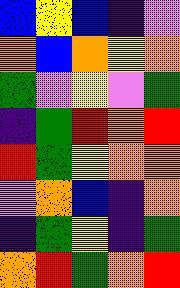[["blue", "yellow", "blue", "indigo", "violet"], ["orange", "blue", "orange", "yellow", "orange"], ["green", "violet", "yellow", "violet", "green"], ["indigo", "green", "red", "orange", "red"], ["red", "green", "yellow", "orange", "orange"], ["violet", "orange", "blue", "indigo", "orange"], ["indigo", "green", "yellow", "indigo", "green"], ["orange", "red", "green", "orange", "red"]]